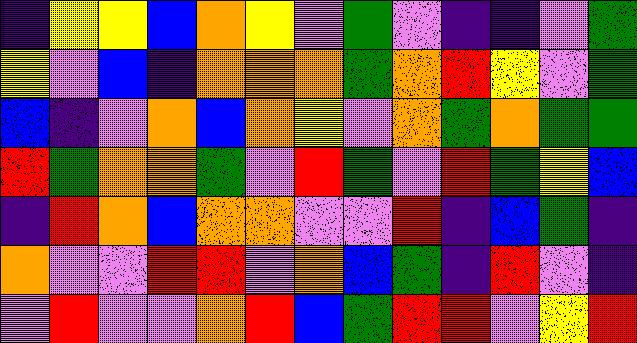[["indigo", "yellow", "yellow", "blue", "orange", "yellow", "violet", "green", "violet", "indigo", "indigo", "violet", "green"], ["yellow", "violet", "blue", "indigo", "orange", "orange", "orange", "green", "orange", "red", "yellow", "violet", "green"], ["blue", "indigo", "violet", "orange", "blue", "orange", "yellow", "violet", "orange", "green", "orange", "green", "green"], ["red", "green", "orange", "orange", "green", "violet", "red", "green", "violet", "red", "green", "yellow", "blue"], ["indigo", "red", "orange", "blue", "orange", "orange", "violet", "violet", "red", "indigo", "blue", "green", "indigo"], ["orange", "violet", "violet", "red", "red", "violet", "orange", "blue", "green", "indigo", "red", "violet", "indigo"], ["violet", "red", "violet", "violet", "orange", "red", "blue", "green", "red", "red", "violet", "yellow", "red"]]